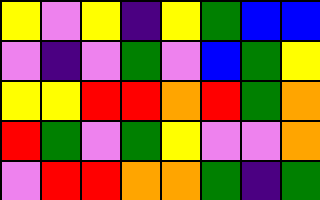[["yellow", "violet", "yellow", "indigo", "yellow", "green", "blue", "blue"], ["violet", "indigo", "violet", "green", "violet", "blue", "green", "yellow"], ["yellow", "yellow", "red", "red", "orange", "red", "green", "orange"], ["red", "green", "violet", "green", "yellow", "violet", "violet", "orange"], ["violet", "red", "red", "orange", "orange", "green", "indigo", "green"]]